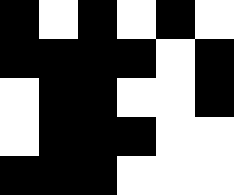[["black", "white", "black", "white", "black", "white"], ["black", "black", "black", "black", "white", "black"], ["white", "black", "black", "white", "white", "black"], ["white", "black", "black", "black", "white", "white"], ["black", "black", "black", "white", "white", "white"]]